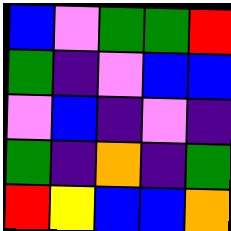[["blue", "violet", "green", "green", "red"], ["green", "indigo", "violet", "blue", "blue"], ["violet", "blue", "indigo", "violet", "indigo"], ["green", "indigo", "orange", "indigo", "green"], ["red", "yellow", "blue", "blue", "orange"]]